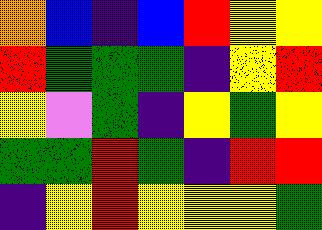[["orange", "blue", "indigo", "blue", "red", "yellow", "yellow"], ["red", "green", "green", "green", "indigo", "yellow", "red"], ["yellow", "violet", "green", "indigo", "yellow", "green", "yellow"], ["green", "green", "red", "green", "indigo", "red", "red"], ["indigo", "yellow", "red", "yellow", "yellow", "yellow", "green"]]